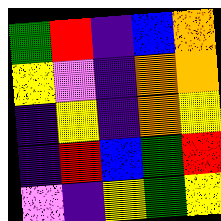[["green", "red", "indigo", "blue", "orange"], ["yellow", "violet", "indigo", "orange", "orange"], ["indigo", "yellow", "indigo", "orange", "yellow"], ["indigo", "red", "blue", "green", "red"], ["violet", "indigo", "yellow", "green", "yellow"]]